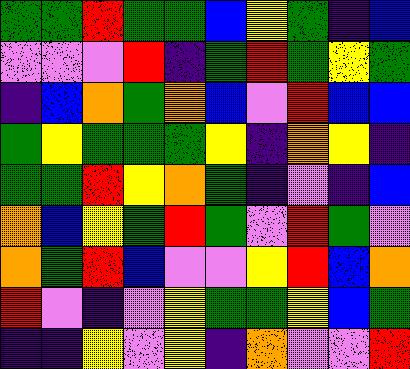[["green", "green", "red", "green", "green", "blue", "yellow", "green", "indigo", "blue"], ["violet", "violet", "violet", "red", "indigo", "green", "red", "green", "yellow", "green"], ["indigo", "blue", "orange", "green", "orange", "blue", "violet", "red", "blue", "blue"], ["green", "yellow", "green", "green", "green", "yellow", "indigo", "orange", "yellow", "indigo"], ["green", "green", "red", "yellow", "orange", "green", "indigo", "violet", "indigo", "blue"], ["orange", "blue", "yellow", "green", "red", "green", "violet", "red", "green", "violet"], ["orange", "green", "red", "blue", "violet", "violet", "yellow", "red", "blue", "orange"], ["red", "violet", "indigo", "violet", "yellow", "green", "green", "yellow", "blue", "green"], ["indigo", "indigo", "yellow", "violet", "yellow", "indigo", "orange", "violet", "violet", "red"]]